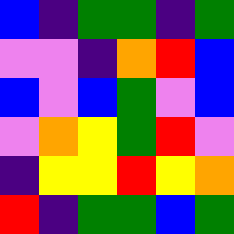[["blue", "indigo", "green", "green", "indigo", "green"], ["violet", "violet", "indigo", "orange", "red", "blue"], ["blue", "violet", "blue", "green", "violet", "blue"], ["violet", "orange", "yellow", "green", "red", "violet"], ["indigo", "yellow", "yellow", "red", "yellow", "orange"], ["red", "indigo", "green", "green", "blue", "green"]]